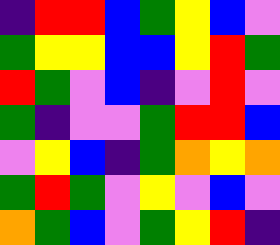[["indigo", "red", "red", "blue", "green", "yellow", "blue", "violet"], ["green", "yellow", "yellow", "blue", "blue", "yellow", "red", "green"], ["red", "green", "violet", "blue", "indigo", "violet", "red", "violet"], ["green", "indigo", "violet", "violet", "green", "red", "red", "blue"], ["violet", "yellow", "blue", "indigo", "green", "orange", "yellow", "orange"], ["green", "red", "green", "violet", "yellow", "violet", "blue", "violet"], ["orange", "green", "blue", "violet", "green", "yellow", "red", "indigo"]]